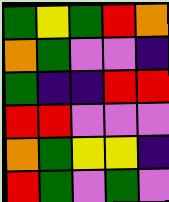[["green", "yellow", "green", "red", "orange"], ["orange", "green", "violet", "violet", "indigo"], ["green", "indigo", "indigo", "red", "red"], ["red", "red", "violet", "violet", "violet"], ["orange", "green", "yellow", "yellow", "indigo"], ["red", "green", "violet", "green", "violet"]]